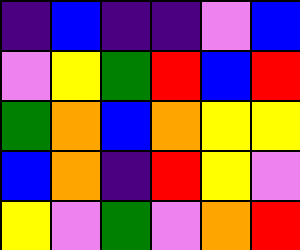[["indigo", "blue", "indigo", "indigo", "violet", "blue"], ["violet", "yellow", "green", "red", "blue", "red"], ["green", "orange", "blue", "orange", "yellow", "yellow"], ["blue", "orange", "indigo", "red", "yellow", "violet"], ["yellow", "violet", "green", "violet", "orange", "red"]]